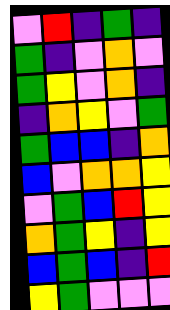[["violet", "red", "indigo", "green", "indigo"], ["green", "indigo", "violet", "orange", "violet"], ["green", "yellow", "violet", "orange", "indigo"], ["indigo", "orange", "yellow", "violet", "green"], ["green", "blue", "blue", "indigo", "orange"], ["blue", "violet", "orange", "orange", "yellow"], ["violet", "green", "blue", "red", "yellow"], ["orange", "green", "yellow", "indigo", "yellow"], ["blue", "green", "blue", "indigo", "red"], ["yellow", "green", "violet", "violet", "violet"]]